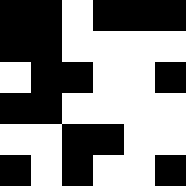[["black", "black", "white", "black", "black", "black"], ["black", "black", "white", "white", "white", "white"], ["white", "black", "black", "white", "white", "black"], ["black", "black", "white", "white", "white", "white"], ["white", "white", "black", "black", "white", "white"], ["black", "white", "black", "white", "white", "black"]]